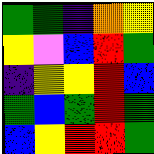[["green", "green", "indigo", "orange", "yellow"], ["yellow", "violet", "blue", "red", "green"], ["indigo", "yellow", "yellow", "red", "blue"], ["green", "blue", "green", "red", "green"], ["blue", "yellow", "red", "red", "green"]]